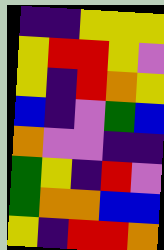[["indigo", "indigo", "yellow", "yellow", "yellow"], ["yellow", "red", "red", "yellow", "violet"], ["yellow", "indigo", "red", "orange", "yellow"], ["blue", "indigo", "violet", "green", "blue"], ["orange", "violet", "violet", "indigo", "indigo"], ["green", "yellow", "indigo", "red", "violet"], ["green", "orange", "orange", "blue", "blue"], ["yellow", "indigo", "red", "red", "orange"]]